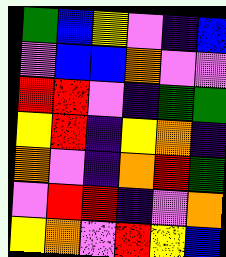[["green", "blue", "yellow", "violet", "indigo", "blue"], ["violet", "blue", "blue", "orange", "violet", "violet"], ["red", "red", "violet", "indigo", "green", "green"], ["yellow", "red", "indigo", "yellow", "orange", "indigo"], ["orange", "violet", "indigo", "orange", "red", "green"], ["violet", "red", "red", "indigo", "violet", "orange"], ["yellow", "orange", "violet", "red", "yellow", "blue"]]